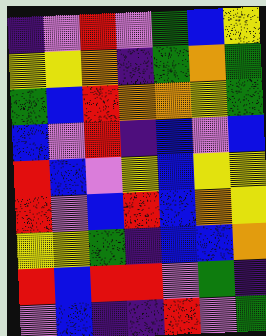[["indigo", "violet", "red", "violet", "green", "blue", "yellow"], ["yellow", "yellow", "orange", "indigo", "green", "orange", "green"], ["green", "blue", "red", "orange", "orange", "yellow", "green"], ["blue", "violet", "red", "indigo", "blue", "violet", "blue"], ["red", "blue", "violet", "yellow", "blue", "yellow", "yellow"], ["red", "violet", "blue", "red", "blue", "orange", "yellow"], ["yellow", "yellow", "green", "indigo", "blue", "blue", "orange"], ["red", "blue", "red", "red", "violet", "green", "indigo"], ["violet", "blue", "indigo", "indigo", "red", "violet", "green"]]